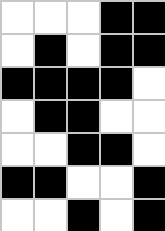[["white", "white", "white", "black", "black"], ["white", "black", "white", "black", "black"], ["black", "black", "black", "black", "white"], ["white", "black", "black", "white", "white"], ["white", "white", "black", "black", "white"], ["black", "black", "white", "white", "black"], ["white", "white", "black", "white", "black"]]